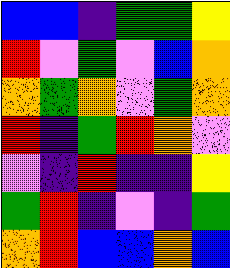[["blue", "blue", "indigo", "green", "green", "yellow"], ["red", "violet", "green", "violet", "blue", "orange"], ["orange", "green", "orange", "violet", "green", "orange"], ["red", "indigo", "green", "red", "orange", "violet"], ["violet", "indigo", "red", "indigo", "indigo", "yellow"], ["green", "red", "indigo", "violet", "indigo", "green"], ["orange", "red", "blue", "blue", "orange", "blue"]]